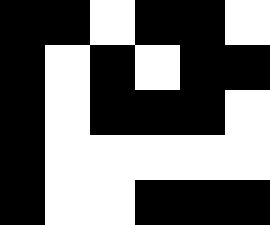[["black", "black", "white", "black", "black", "white"], ["black", "white", "black", "white", "black", "black"], ["black", "white", "black", "black", "black", "white"], ["black", "white", "white", "white", "white", "white"], ["black", "white", "white", "black", "black", "black"]]